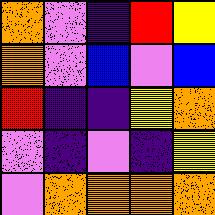[["orange", "violet", "indigo", "red", "yellow"], ["orange", "violet", "blue", "violet", "blue"], ["red", "indigo", "indigo", "yellow", "orange"], ["violet", "indigo", "violet", "indigo", "yellow"], ["violet", "orange", "orange", "orange", "orange"]]